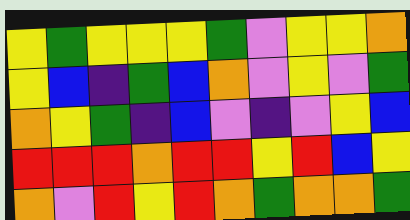[["yellow", "green", "yellow", "yellow", "yellow", "green", "violet", "yellow", "yellow", "orange"], ["yellow", "blue", "indigo", "green", "blue", "orange", "violet", "yellow", "violet", "green"], ["orange", "yellow", "green", "indigo", "blue", "violet", "indigo", "violet", "yellow", "blue"], ["red", "red", "red", "orange", "red", "red", "yellow", "red", "blue", "yellow"], ["orange", "violet", "red", "yellow", "red", "orange", "green", "orange", "orange", "green"]]